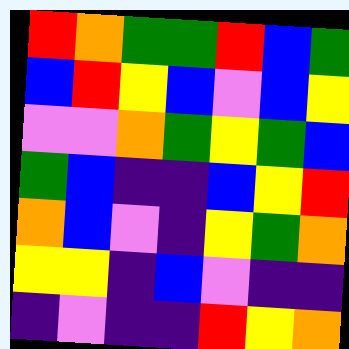[["red", "orange", "green", "green", "red", "blue", "green"], ["blue", "red", "yellow", "blue", "violet", "blue", "yellow"], ["violet", "violet", "orange", "green", "yellow", "green", "blue"], ["green", "blue", "indigo", "indigo", "blue", "yellow", "red"], ["orange", "blue", "violet", "indigo", "yellow", "green", "orange"], ["yellow", "yellow", "indigo", "blue", "violet", "indigo", "indigo"], ["indigo", "violet", "indigo", "indigo", "red", "yellow", "orange"]]